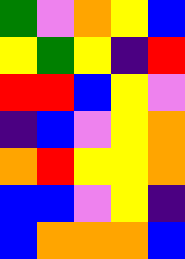[["green", "violet", "orange", "yellow", "blue"], ["yellow", "green", "yellow", "indigo", "red"], ["red", "red", "blue", "yellow", "violet"], ["indigo", "blue", "violet", "yellow", "orange"], ["orange", "red", "yellow", "yellow", "orange"], ["blue", "blue", "violet", "yellow", "indigo"], ["blue", "orange", "orange", "orange", "blue"]]